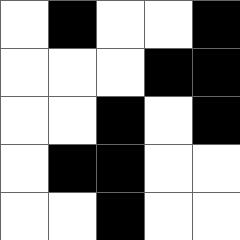[["white", "black", "white", "white", "black"], ["white", "white", "white", "black", "black"], ["white", "white", "black", "white", "black"], ["white", "black", "black", "white", "white"], ["white", "white", "black", "white", "white"]]